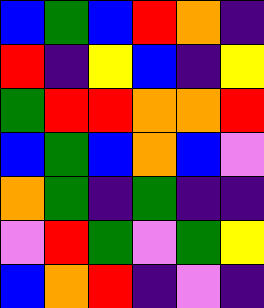[["blue", "green", "blue", "red", "orange", "indigo"], ["red", "indigo", "yellow", "blue", "indigo", "yellow"], ["green", "red", "red", "orange", "orange", "red"], ["blue", "green", "blue", "orange", "blue", "violet"], ["orange", "green", "indigo", "green", "indigo", "indigo"], ["violet", "red", "green", "violet", "green", "yellow"], ["blue", "orange", "red", "indigo", "violet", "indigo"]]